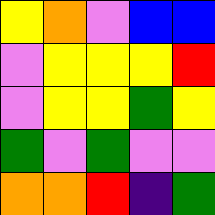[["yellow", "orange", "violet", "blue", "blue"], ["violet", "yellow", "yellow", "yellow", "red"], ["violet", "yellow", "yellow", "green", "yellow"], ["green", "violet", "green", "violet", "violet"], ["orange", "orange", "red", "indigo", "green"]]